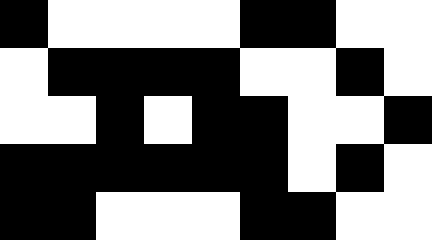[["black", "white", "white", "white", "white", "black", "black", "white", "white"], ["white", "black", "black", "black", "black", "white", "white", "black", "white"], ["white", "white", "black", "white", "black", "black", "white", "white", "black"], ["black", "black", "black", "black", "black", "black", "white", "black", "white"], ["black", "black", "white", "white", "white", "black", "black", "white", "white"]]